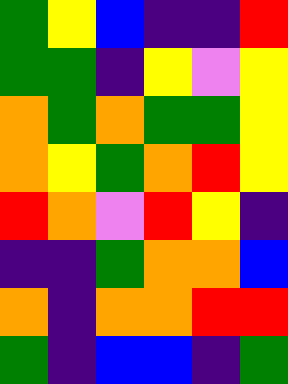[["green", "yellow", "blue", "indigo", "indigo", "red"], ["green", "green", "indigo", "yellow", "violet", "yellow"], ["orange", "green", "orange", "green", "green", "yellow"], ["orange", "yellow", "green", "orange", "red", "yellow"], ["red", "orange", "violet", "red", "yellow", "indigo"], ["indigo", "indigo", "green", "orange", "orange", "blue"], ["orange", "indigo", "orange", "orange", "red", "red"], ["green", "indigo", "blue", "blue", "indigo", "green"]]